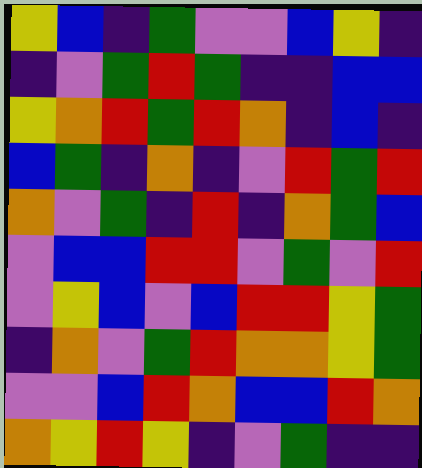[["yellow", "blue", "indigo", "green", "violet", "violet", "blue", "yellow", "indigo"], ["indigo", "violet", "green", "red", "green", "indigo", "indigo", "blue", "blue"], ["yellow", "orange", "red", "green", "red", "orange", "indigo", "blue", "indigo"], ["blue", "green", "indigo", "orange", "indigo", "violet", "red", "green", "red"], ["orange", "violet", "green", "indigo", "red", "indigo", "orange", "green", "blue"], ["violet", "blue", "blue", "red", "red", "violet", "green", "violet", "red"], ["violet", "yellow", "blue", "violet", "blue", "red", "red", "yellow", "green"], ["indigo", "orange", "violet", "green", "red", "orange", "orange", "yellow", "green"], ["violet", "violet", "blue", "red", "orange", "blue", "blue", "red", "orange"], ["orange", "yellow", "red", "yellow", "indigo", "violet", "green", "indigo", "indigo"]]